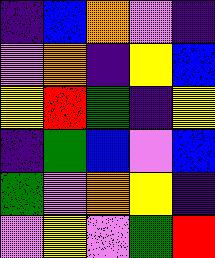[["indigo", "blue", "orange", "violet", "indigo"], ["violet", "orange", "indigo", "yellow", "blue"], ["yellow", "red", "green", "indigo", "yellow"], ["indigo", "green", "blue", "violet", "blue"], ["green", "violet", "orange", "yellow", "indigo"], ["violet", "yellow", "violet", "green", "red"]]